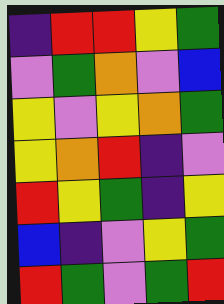[["indigo", "red", "red", "yellow", "green"], ["violet", "green", "orange", "violet", "blue"], ["yellow", "violet", "yellow", "orange", "green"], ["yellow", "orange", "red", "indigo", "violet"], ["red", "yellow", "green", "indigo", "yellow"], ["blue", "indigo", "violet", "yellow", "green"], ["red", "green", "violet", "green", "red"]]